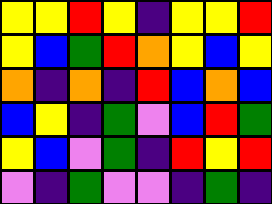[["yellow", "yellow", "red", "yellow", "indigo", "yellow", "yellow", "red"], ["yellow", "blue", "green", "red", "orange", "yellow", "blue", "yellow"], ["orange", "indigo", "orange", "indigo", "red", "blue", "orange", "blue"], ["blue", "yellow", "indigo", "green", "violet", "blue", "red", "green"], ["yellow", "blue", "violet", "green", "indigo", "red", "yellow", "red"], ["violet", "indigo", "green", "violet", "violet", "indigo", "green", "indigo"]]